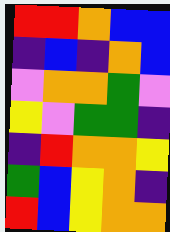[["red", "red", "orange", "blue", "blue"], ["indigo", "blue", "indigo", "orange", "blue"], ["violet", "orange", "orange", "green", "violet"], ["yellow", "violet", "green", "green", "indigo"], ["indigo", "red", "orange", "orange", "yellow"], ["green", "blue", "yellow", "orange", "indigo"], ["red", "blue", "yellow", "orange", "orange"]]